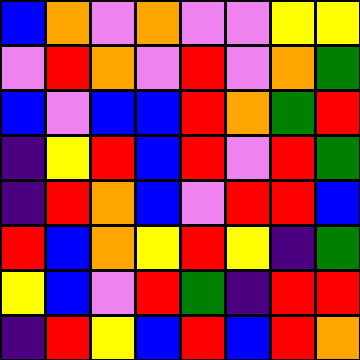[["blue", "orange", "violet", "orange", "violet", "violet", "yellow", "yellow"], ["violet", "red", "orange", "violet", "red", "violet", "orange", "green"], ["blue", "violet", "blue", "blue", "red", "orange", "green", "red"], ["indigo", "yellow", "red", "blue", "red", "violet", "red", "green"], ["indigo", "red", "orange", "blue", "violet", "red", "red", "blue"], ["red", "blue", "orange", "yellow", "red", "yellow", "indigo", "green"], ["yellow", "blue", "violet", "red", "green", "indigo", "red", "red"], ["indigo", "red", "yellow", "blue", "red", "blue", "red", "orange"]]